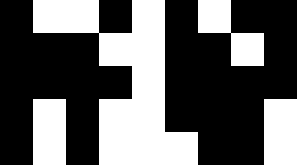[["black", "white", "white", "black", "white", "black", "white", "black", "black"], ["black", "black", "black", "white", "white", "black", "black", "white", "black"], ["black", "black", "black", "black", "white", "black", "black", "black", "black"], ["black", "white", "black", "white", "white", "black", "black", "black", "white"], ["black", "white", "black", "white", "white", "white", "black", "black", "white"]]